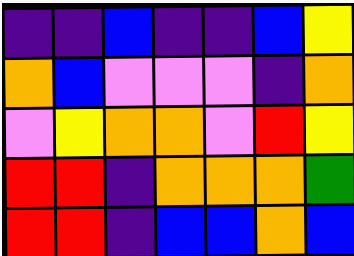[["indigo", "indigo", "blue", "indigo", "indigo", "blue", "yellow"], ["orange", "blue", "violet", "violet", "violet", "indigo", "orange"], ["violet", "yellow", "orange", "orange", "violet", "red", "yellow"], ["red", "red", "indigo", "orange", "orange", "orange", "green"], ["red", "red", "indigo", "blue", "blue", "orange", "blue"]]